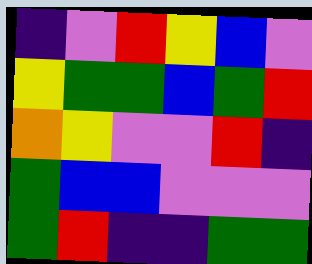[["indigo", "violet", "red", "yellow", "blue", "violet"], ["yellow", "green", "green", "blue", "green", "red"], ["orange", "yellow", "violet", "violet", "red", "indigo"], ["green", "blue", "blue", "violet", "violet", "violet"], ["green", "red", "indigo", "indigo", "green", "green"]]